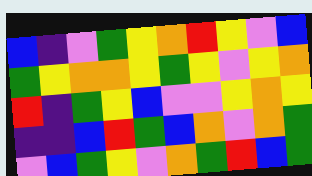[["blue", "indigo", "violet", "green", "yellow", "orange", "red", "yellow", "violet", "blue"], ["green", "yellow", "orange", "orange", "yellow", "green", "yellow", "violet", "yellow", "orange"], ["red", "indigo", "green", "yellow", "blue", "violet", "violet", "yellow", "orange", "yellow"], ["indigo", "indigo", "blue", "red", "green", "blue", "orange", "violet", "orange", "green"], ["violet", "blue", "green", "yellow", "violet", "orange", "green", "red", "blue", "green"]]